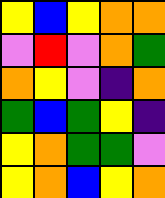[["yellow", "blue", "yellow", "orange", "orange"], ["violet", "red", "violet", "orange", "green"], ["orange", "yellow", "violet", "indigo", "orange"], ["green", "blue", "green", "yellow", "indigo"], ["yellow", "orange", "green", "green", "violet"], ["yellow", "orange", "blue", "yellow", "orange"]]